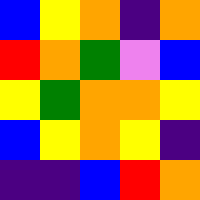[["blue", "yellow", "orange", "indigo", "orange"], ["red", "orange", "green", "violet", "blue"], ["yellow", "green", "orange", "orange", "yellow"], ["blue", "yellow", "orange", "yellow", "indigo"], ["indigo", "indigo", "blue", "red", "orange"]]